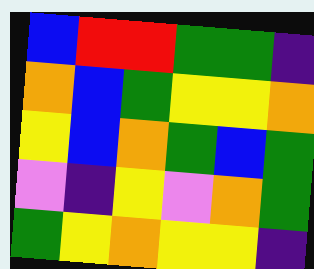[["blue", "red", "red", "green", "green", "indigo"], ["orange", "blue", "green", "yellow", "yellow", "orange"], ["yellow", "blue", "orange", "green", "blue", "green"], ["violet", "indigo", "yellow", "violet", "orange", "green"], ["green", "yellow", "orange", "yellow", "yellow", "indigo"]]